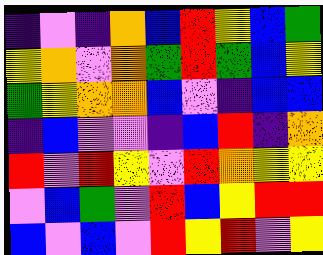[["indigo", "violet", "indigo", "orange", "blue", "red", "yellow", "blue", "green"], ["yellow", "orange", "violet", "orange", "green", "red", "green", "blue", "yellow"], ["green", "yellow", "orange", "orange", "blue", "violet", "indigo", "blue", "blue"], ["indigo", "blue", "violet", "violet", "indigo", "blue", "red", "indigo", "orange"], ["red", "violet", "red", "yellow", "violet", "red", "orange", "yellow", "yellow"], ["violet", "blue", "green", "violet", "red", "blue", "yellow", "red", "red"], ["blue", "violet", "blue", "violet", "red", "yellow", "red", "violet", "yellow"]]